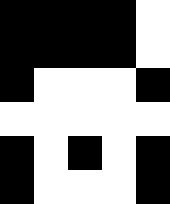[["black", "black", "black", "black", "white"], ["black", "black", "black", "black", "white"], ["black", "white", "white", "white", "black"], ["white", "white", "white", "white", "white"], ["black", "white", "black", "white", "black"], ["black", "white", "white", "white", "black"]]